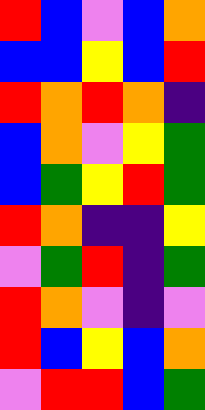[["red", "blue", "violet", "blue", "orange"], ["blue", "blue", "yellow", "blue", "red"], ["red", "orange", "red", "orange", "indigo"], ["blue", "orange", "violet", "yellow", "green"], ["blue", "green", "yellow", "red", "green"], ["red", "orange", "indigo", "indigo", "yellow"], ["violet", "green", "red", "indigo", "green"], ["red", "orange", "violet", "indigo", "violet"], ["red", "blue", "yellow", "blue", "orange"], ["violet", "red", "red", "blue", "green"]]